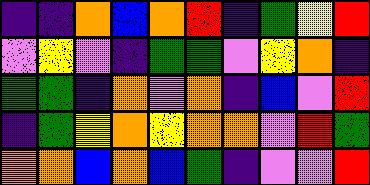[["indigo", "indigo", "orange", "blue", "orange", "red", "indigo", "green", "yellow", "red"], ["violet", "yellow", "violet", "indigo", "green", "green", "violet", "yellow", "orange", "indigo"], ["green", "green", "indigo", "orange", "violet", "orange", "indigo", "blue", "violet", "red"], ["indigo", "green", "yellow", "orange", "yellow", "orange", "orange", "violet", "red", "green"], ["orange", "orange", "blue", "orange", "blue", "green", "indigo", "violet", "violet", "red"]]